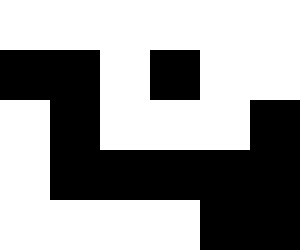[["white", "white", "white", "white", "white", "white"], ["black", "black", "white", "black", "white", "white"], ["white", "black", "white", "white", "white", "black"], ["white", "black", "black", "black", "black", "black"], ["white", "white", "white", "white", "black", "black"]]